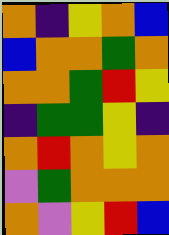[["orange", "indigo", "yellow", "orange", "blue"], ["blue", "orange", "orange", "green", "orange"], ["orange", "orange", "green", "red", "yellow"], ["indigo", "green", "green", "yellow", "indigo"], ["orange", "red", "orange", "yellow", "orange"], ["violet", "green", "orange", "orange", "orange"], ["orange", "violet", "yellow", "red", "blue"]]